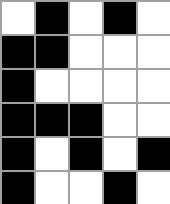[["white", "black", "white", "black", "white"], ["black", "black", "white", "white", "white"], ["black", "white", "white", "white", "white"], ["black", "black", "black", "white", "white"], ["black", "white", "black", "white", "black"], ["black", "white", "white", "black", "white"]]